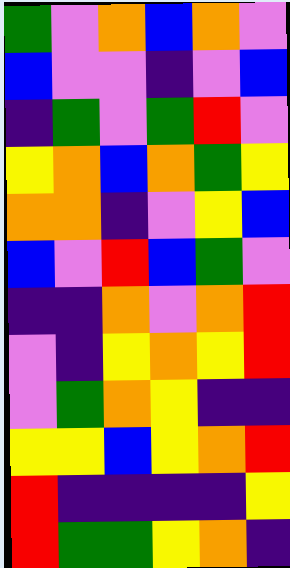[["green", "violet", "orange", "blue", "orange", "violet"], ["blue", "violet", "violet", "indigo", "violet", "blue"], ["indigo", "green", "violet", "green", "red", "violet"], ["yellow", "orange", "blue", "orange", "green", "yellow"], ["orange", "orange", "indigo", "violet", "yellow", "blue"], ["blue", "violet", "red", "blue", "green", "violet"], ["indigo", "indigo", "orange", "violet", "orange", "red"], ["violet", "indigo", "yellow", "orange", "yellow", "red"], ["violet", "green", "orange", "yellow", "indigo", "indigo"], ["yellow", "yellow", "blue", "yellow", "orange", "red"], ["red", "indigo", "indigo", "indigo", "indigo", "yellow"], ["red", "green", "green", "yellow", "orange", "indigo"]]